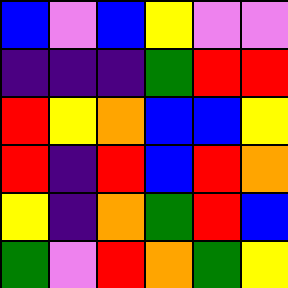[["blue", "violet", "blue", "yellow", "violet", "violet"], ["indigo", "indigo", "indigo", "green", "red", "red"], ["red", "yellow", "orange", "blue", "blue", "yellow"], ["red", "indigo", "red", "blue", "red", "orange"], ["yellow", "indigo", "orange", "green", "red", "blue"], ["green", "violet", "red", "orange", "green", "yellow"]]